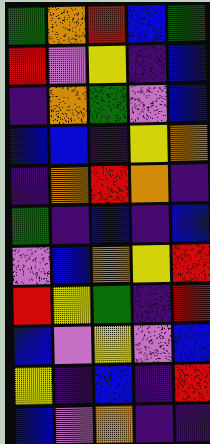[["green", "orange", "red", "blue", "green"], ["red", "violet", "yellow", "indigo", "blue"], ["indigo", "orange", "green", "violet", "blue"], ["blue", "blue", "indigo", "yellow", "orange"], ["indigo", "orange", "red", "orange", "indigo"], ["green", "indigo", "blue", "indigo", "blue"], ["violet", "blue", "orange", "yellow", "red"], ["red", "yellow", "green", "indigo", "red"], ["blue", "violet", "yellow", "violet", "blue"], ["yellow", "indigo", "blue", "indigo", "red"], ["blue", "violet", "orange", "indigo", "indigo"]]